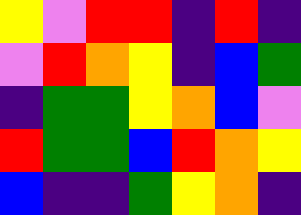[["yellow", "violet", "red", "red", "indigo", "red", "indigo"], ["violet", "red", "orange", "yellow", "indigo", "blue", "green"], ["indigo", "green", "green", "yellow", "orange", "blue", "violet"], ["red", "green", "green", "blue", "red", "orange", "yellow"], ["blue", "indigo", "indigo", "green", "yellow", "orange", "indigo"]]